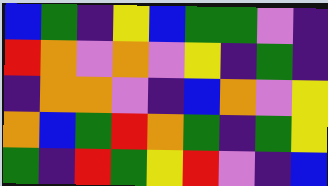[["blue", "green", "indigo", "yellow", "blue", "green", "green", "violet", "indigo"], ["red", "orange", "violet", "orange", "violet", "yellow", "indigo", "green", "indigo"], ["indigo", "orange", "orange", "violet", "indigo", "blue", "orange", "violet", "yellow"], ["orange", "blue", "green", "red", "orange", "green", "indigo", "green", "yellow"], ["green", "indigo", "red", "green", "yellow", "red", "violet", "indigo", "blue"]]